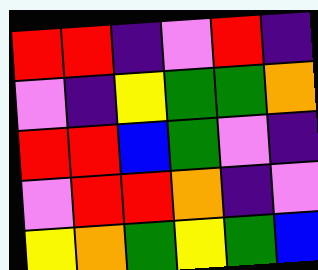[["red", "red", "indigo", "violet", "red", "indigo"], ["violet", "indigo", "yellow", "green", "green", "orange"], ["red", "red", "blue", "green", "violet", "indigo"], ["violet", "red", "red", "orange", "indigo", "violet"], ["yellow", "orange", "green", "yellow", "green", "blue"]]